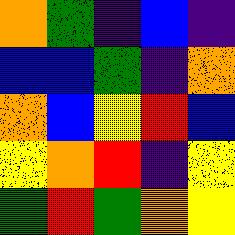[["orange", "green", "indigo", "blue", "indigo"], ["blue", "blue", "green", "indigo", "orange"], ["orange", "blue", "yellow", "red", "blue"], ["yellow", "orange", "red", "indigo", "yellow"], ["green", "red", "green", "orange", "yellow"]]